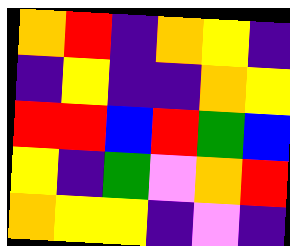[["orange", "red", "indigo", "orange", "yellow", "indigo"], ["indigo", "yellow", "indigo", "indigo", "orange", "yellow"], ["red", "red", "blue", "red", "green", "blue"], ["yellow", "indigo", "green", "violet", "orange", "red"], ["orange", "yellow", "yellow", "indigo", "violet", "indigo"]]